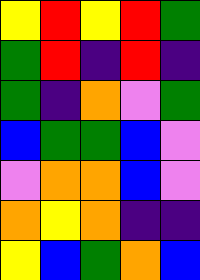[["yellow", "red", "yellow", "red", "green"], ["green", "red", "indigo", "red", "indigo"], ["green", "indigo", "orange", "violet", "green"], ["blue", "green", "green", "blue", "violet"], ["violet", "orange", "orange", "blue", "violet"], ["orange", "yellow", "orange", "indigo", "indigo"], ["yellow", "blue", "green", "orange", "blue"]]